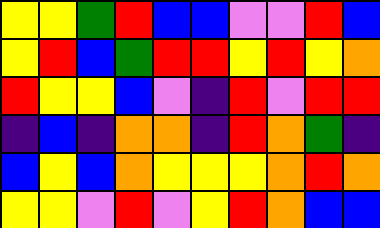[["yellow", "yellow", "green", "red", "blue", "blue", "violet", "violet", "red", "blue"], ["yellow", "red", "blue", "green", "red", "red", "yellow", "red", "yellow", "orange"], ["red", "yellow", "yellow", "blue", "violet", "indigo", "red", "violet", "red", "red"], ["indigo", "blue", "indigo", "orange", "orange", "indigo", "red", "orange", "green", "indigo"], ["blue", "yellow", "blue", "orange", "yellow", "yellow", "yellow", "orange", "red", "orange"], ["yellow", "yellow", "violet", "red", "violet", "yellow", "red", "orange", "blue", "blue"]]